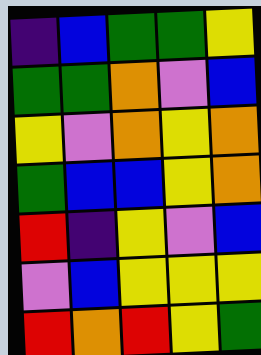[["indigo", "blue", "green", "green", "yellow"], ["green", "green", "orange", "violet", "blue"], ["yellow", "violet", "orange", "yellow", "orange"], ["green", "blue", "blue", "yellow", "orange"], ["red", "indigo", "yellow", "violet", "blue"], ["violet", "blue", "yellow", "yellow", "yellow"], ["red", "orange", "red", "yellow", "green"]]